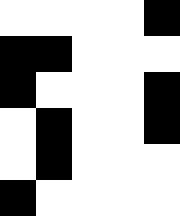[["white", "white", "white", "white", "black"], ["black", "black", "white", "white", "white"], ["black", "white", "white", "white", "black"], ["white", "black", "white", "white", "black"], ["white", "black", "white", "white", "white"], ["black", "white", "white", "white", "white"]]